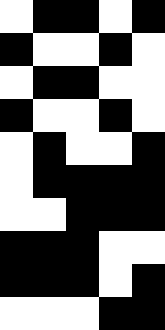[["white", "black", "black", "white", "black"], ["black", "white", "white", "black", "white"], ["white", "black", "black", "white", "white"], ["black", "white", "white", "black", "white"], ["white", "black", "white", "white", "black"], ["white", "black", "black", "black", "black"], ["white", "white", "black", "black", "black"], ["black", "black", "black", "white", "white"], ["black", "black", "black", "white", "black"], ["white", "white", "white", "black", "black"]]